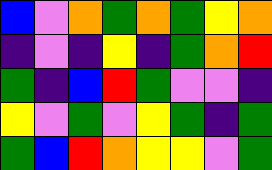[["blue", "violet", "orange", "green", "orange", "green", "yellow", "orange"], ["indigo", "violet", "indigo", "yellow", "indigo", "green", "orange", "red"], ["green", "indigo", "blue", "red", "green", "violet", "violet", "indigo"], ["yellow", "violet", "green", "violet", "yellow", "green", "indigo", "green"], ["green", "blue", "red", "orange", "yellow", "yellow", "violet", "green"]]